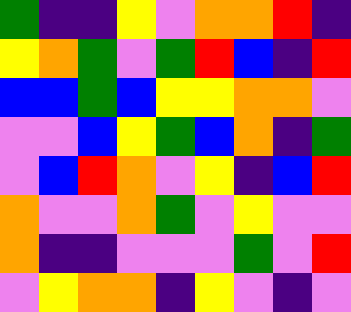[["green", "indigo", "indigo", "yellow", "violet", "orange", "orange", "red", "indigo"], ["yellow", "orange", "green", "violet", "green", "red", "blue", "indigo", "red"], ["blue", "blue", "green", "blue", "yellow", "yellow", "orange", "orange", "violet"], ["violet", "violet", "blue", "yellow", "green", "blue", "orange", "indigo", "green"], ["violet", "blue", "red", "orange", "violet", "yellow", "indigo", "blue", "red"], ["orange", "violet", "violet", "orange", "green", "violet", "yellow", "violet", "violet"], ["orange", "indigo", "indigo", "violet", "violet", "violet", "green", "violet", "red"], ["violet", "yellow", "orange", "orange", "indigo", "yellow", "violet", "indigo", "violet"]]